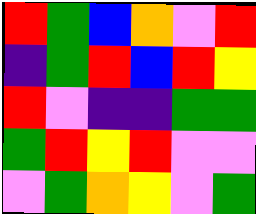[["red", "green", "blue", "orange", "violet", "red"], ["indigo", "green", "red", "blue", "red", "yellow"], ["red", "violet", "indigo", "indigo", "green", "green"], ["green", "red", "yellow", "red", "violet", "violet"], ["violet", "green", "orange", "yellow", "violet", "green"]]